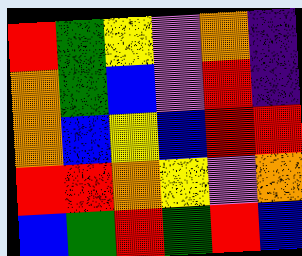[["red", "green", "yellow", "violet", "orange", "indigo"], ["orange", "green", "blue", "violet", "red", "indigo"], ["orange", "blue", "yellow", "blue", "red", "red"], ["red", "red", "orange", "yellow", "violet", "orange"], ["blue", "green", "red", "green", "red", "blue"]]